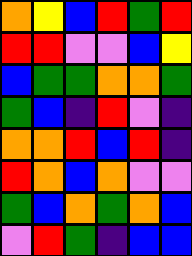[["orange", "yellow", "blue", "red", "green", "red"], ["red", "red", "violet", "violet", "blue", "yellow"], ["blue", "green", "green", "orange", "orange", "green"], ["green", "blue", "indigo", "red", "violet", "indigo"], ["orange", "orange", "red", "blue", "red", "indigo"], ["red", "orange", "blue", "orange", "violet", "violet"], ["green", "blue", "orange", "green", "orange", "blue"], ["violet", "red", "green", "indigo", "blue", "blue"]]